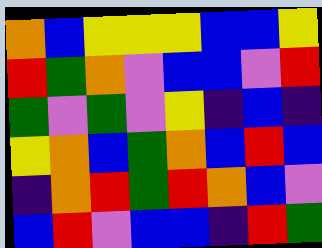[["orange", "blue", "yellow", "yellow", "yellow", "blue", "blue", "yellow"], ["red", "green", "orange", "violet", "blue", "blue", "violet", "red"], ["green", "violet", "green", "violet", "yellow", "indigo", "blue", "indigo"], ["yellow", "orange", "blue", "green", "orange", "blue", "red", "blue"], ["indigo", "orange", "red", "green", "red", "orange", "blue", "violet"], ["blue", "red", "violet", "blue", "blue", "indigo", "red", "green"]]